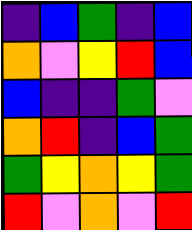[["indigo", "blue", "green", "indigo", "blue"], ["orange", "violet", "yellow", "red", "blue"], ["blue", "indigo", "indigo", "green", "violet"], ["orange", "red", "indigo", "blue", "green"], ["green", "yellow", "orange", "yellow", "green"], ["red", "violet", "orange", "violet", "red"]]